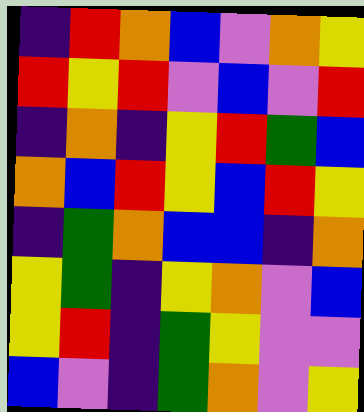[["indigo", "red", "orange", "blue", "violet", "orange", "yellow"], ["red", "yellow", "red", "violet", "blue", "violet", "red"], ["indigo", "orange", "indigo", "yellow", "red", "green", "blue"], ["orange", "blue", "red", "yellow", "blue", "red", "yellow"], ["indigo", "green", "orange", "blue", "blue", "indigo", "orange"], ["yellow", "green", "indigo", "yellow", "orange", "violet", "blue"], ["yellow", "red", "indigo", "green", "yellow", "violet", "violet"], ["blue", "violet", "indigo", "green", "orange", "violet", "yellow"]]